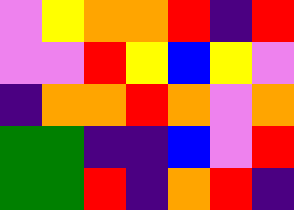[["violet", "yellow", "orange", "orange", "red", "indigo", "red"], ["violet", "violet", "red", "yellow", "blue", "yellow", "violet"], ["indigo", "orange", "orange", "red", "orange", "violet", "orange"], ["green", "green", "indigo", "indigo", "blue", "violet", "red"], ["green", "green", "red", "indigo", "orange", "red", "indigo"]]